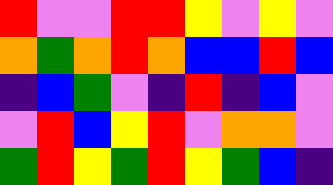[["red", "violet", "violet", "red", "red", "yellow", "violet", "yellow", "violet"], ["orange", "green", "orange", "red", "orange", "blue", "blue", "red", "blue"], ["indigo", "blue", "green", "violet", "indigo", "red", "indigo", "blue", "violet"], ["violet", "red", "blue", "yellow", "red", "violet", "orange", "orange", "violet"], ["green", "red", "yellow", "green", "red", "yellow", "green", "blue", "indigo"]]